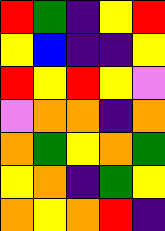[["red", "green", "indigo", "yellow", "red"], ["yellow", "blue", "indigo", "indigo", "yellow"], ["red", "yellow", "red", "yellow", "violet"], ["violet", "orange", "orange", "indigo", "orange"], ["orange", "green", "yellow", "orange", "green"], ["yellow", "orange", "indigo", "green", "yellow"], ["orange", "yellow", "orange", "red", "indigo"]]